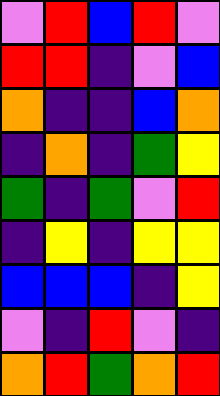[["violet", "red", "blue", "red", "violet"], ["red", "red", "indigo", "violet", "blue"], ["orange", "indigo", "indigo", "blue", "orange"], ["indigo", "orange", "indigo", "green", "yellow"], ["green", "indigo", "green", "violet", "red"], ["indigo", "yellow", "indigo", "yellow", "yellow"], ["blue", "blue", "blue", "indigo", "yellow"], ["violet", "indigo", "red", "violet", "indigo"], ["orange", "red", "green", "orange", "red"]]